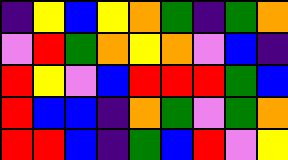[["indigo", "yellow", "blue", "yellow", "orange", "green", "indigo", "green", "orange"], ["violet", "red", "green", "orange", "yellow", "orange", "violet", "blue", "indigo"], ["red", "yellow", "violet", "blue", "red", "red", "red", "green", "blue"], ["red", "blue", "blue", "indigo", "orange", "green", "violet", "green", "orange"], ["red", "red", "blue", "indigo", "green", "blue", "red", "violet", "yellow"]]